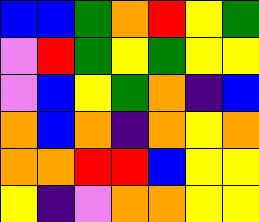[["blue", "blue", "green", "orange", "red", "yellow", "green"], ["violet", "red", "green", "yellow", "green", "yellow", "yellow"], ["violet", "blue", "yellow", "green", "orange", "indigo", "blue"], ["orange", "blue", "orange", "indigo", "orange", "yellow", "orange"], ["orange", "orange", "red", "red", "blue", "yellow", "yellow"], ["yellow", "indigo", "violet", "orange", "orange", "yellow", "yellow"]]